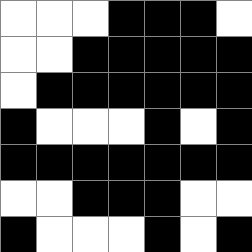[["white", "white", "white", "black", "black", "black", "white"], ["white", "white", "black", "black", "black", "black", "black"], ["white", "black", "black", "black", "black", "black", "black"], ["black", "white", "white", "white", "black", "white", "black"], ["black", "black", "black", "black", "black", "black", "black"], ["white", "white", "black", "black", "black", "white", "white"], ["black", "white", "white", "white", "black", "white", "black"]]